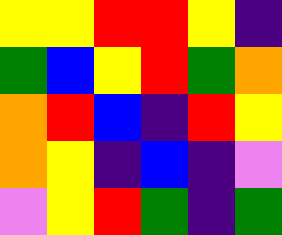[["yellow", "yellow", "red", "red", "yellow", "indigo"], ["green", "blue", "yellow", "red", "green", "orange"], ["orange", "red", "blue", "indigo", "red", "yellow"], ["orange", "yellow", "indigo", "blue", "indigo", "violet"], ["violet", "yellow", "red", "green", "indigo", "green"]]